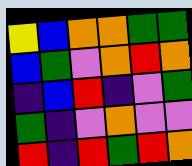[["yellow", "blue", "orange", "orange", "green", "green"], ["blue", "green", "violet", "orange", "red", "orange"], ["indigo", "blue", "red", "indigo", "violet", "green"], ["green", "indigo", "violet", "orange", "violet", "violet"], ["red", "indigo", "red", "green", "red", "orange"]]